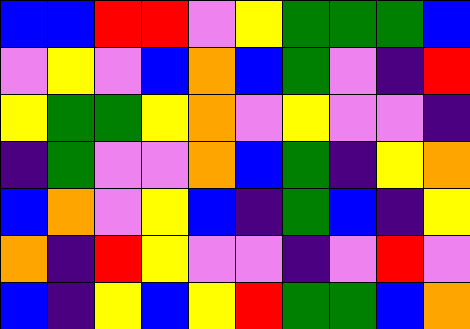[["blue", "blue", "red", "red", "violet", "yellow", "green", "green", "green", "blue"], ["violet", "yellow", "violet", "blue", "orange", "blue", "green", "violet", "indigo", "red"], ["yellow", "green", "green", "yellow", "orange", "violet", "yellow", "violet", "violet", "indigo"], ["indigo", "green", "violet", "violet", "orange", "blue", "green", "indigo", "yellow", "orange"], ["blue", "orange", "violet", "yellow", "blue", "indigo", "green", "blue", "indigo", "yellow"], ["orange", "indigo", "red", "yellow", "violet", "violet", "indigo", "violet", "red", "violet"], ["blue", "indigo", "yellow", "blue", "yellow", "red", "green", "green", "blue", "orange"]]